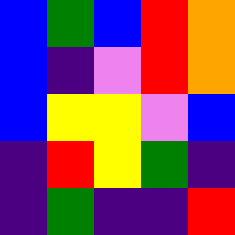[["blue", "green", "blue", "red", "orange"], ["blue", "indigo", "violet", "red", "orange"], ["blue", "yellow", "yellow", "violet", "blue"], ["indigo", "red", "yellow", "green", "indigo"], ["indigo", "green", "indigo", "indigo", "red"]]